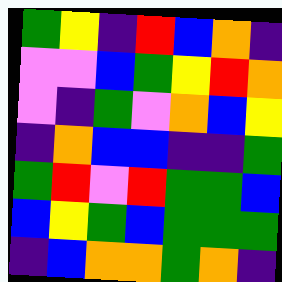[["green", "yellow", "indigo", "red", "blue", "orange", "indigo"], ["violet", "violet", "blue", "green", "yellow", "red", "orange"], ["violet", "indigo", "green", "violet", "orange", "blue", "yellow"], ["indigo", "orange", "blue", "blue", "indigo", "indigo", "green"], ["green", "red", "violet", "red", "green", "green", "blue"], ["blue", "yellow", "green", "blue", "green", "green", "green"], ["indigo", "blue", "orange", "orange", "green", "orange", "indigo"]]